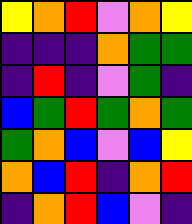[["yellow", "orange", "red", "violet", "orange", "yellow"], ["indigo", "indigo", "indigo", "orange", "green", "green"], ["indigo", "red", "indigo", "violet", "green", "indigo"], ["blue", "green", "red", "green", "orange", "green"], ["green", "orange", "blue", "violet", "blue", "yellow"], ["orange", "blue", "red", "indigo", "orange", "red"], ["indigo", "orange", "red", "blue", "violet", "indigo"]]